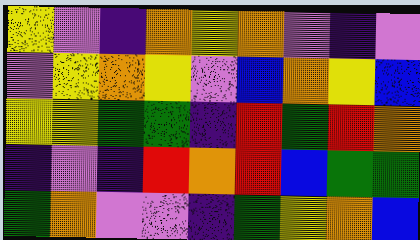[["yellow", "violet", "indigo", "orange", "yellow", "orange", "violet", "indigo", "violet"], ["violet", "yellow", "orange", "yellow", "violet", "blue", "orange", "yellow", "blue"], ["yellow", "yellow", "green", "green", "indigo", "red", "green", "red", "orange"], ["indigo", "violet", "indigo", "red", "orange", "red", "blue", "green", "green"], ["green", "orange", "violet", "violet", "indigo", "green", "yellow", "orange", "blue"]]